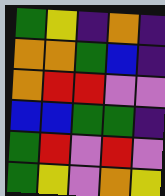[["green", "yellow", "indigo", "orange", "indigo"], ["orange", "orange", "green", "blue", "indigo"], ["orange", "red", "red", "violet", "violet"], ["blue", "blue", "green", "green", "indigo"], ["green", "red", "violet", "red", "violet"], ["green", "yellow", "violet", "orange", "yellow"]]